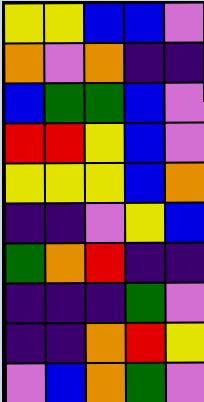[["yellow", "yellow", "blue", "blue", "violet"], ["orange", "violet", "orange", "indigo", "indigo"], ["blue", "green", "green", "blue", "violet"], ["red", "red", "yellow", "blue", "violet"], ["yellow", "yellow", "yellow", "blue", "orange"], ["indigo", "indigo", "violet", "yellow", "blue"], ["green", "orange", "red", "indigo", "indigo"], ["indigo", "indigo", "indigo", "green", "violet"], ["indigo", "indigo", "orange", "red", "yellow"], ["violet", "blue", "orange", "green", "violet"]]